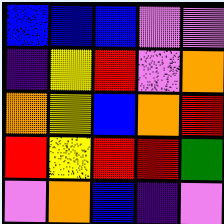[["blue", "blue", "blue", "violet", "violet"], ["indigo", "yellow", "red", "violet", "orange"], ["orange", "yellow", "blue", "orange", "red"], ["red", "yellow", "red", "red", "green"], ["violet", "orange", "blue", "indigo", "violet"]]